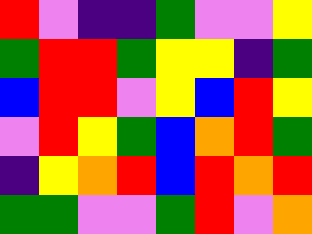[["red", "violet", "indigo", "indigo", "green", "violet", "violet", "yellow"], ["green", "red", "red", "green", "yellow", "yellow", "indigo", "green"], ["blue", "red", "red", "violet", "yellow", "blue", "red", "yellow"], ["violet", "red", "yellow", "green", "blue", "orange", "red", "green"], ["indigo", "yellow", "orange", "red", "blue", "red", "orange", "red"], ["green", "green", "violet", "violet", "green", "red", "violet", "orange"]]